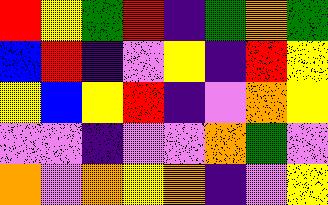[["red", "yellow", "green", "red", "indigo", "green", "orange", "green"], ["blue", "red", "indigo", "violet", "yellow", "indigo", "red", "yellow"], ["yellow", "blue", "yellow", "red", "indigo", "violet", "orange", "yellow"], ["violet", "violet", "indigo", "violet", "violet", "orange", "green", "violet"], ["orange", "violet", "orange", "yellow", "orange", "indigo", "violet", "yellow"]]